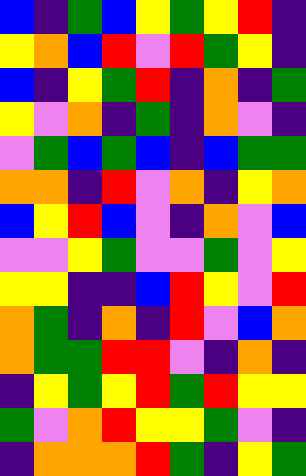[["blue", "indigo", "green", "blue", "yellow", "green", "yellow", "red", "indigo"], ["yellow", "orange", "blue", "red", "violet", "red", "green", "yellow", "indigo"], ["blue", "indigo", "yellow", "green", "red", "indigo", "orange", "indigo", "green"], ["yellow", "violet", "orange", "indigo", "green", "indigo", "orange", "violet", "indigo"], ["violet", "green", "blue", "green", "blue", "indigo", "blue", "green", "green"], ["orange", "orange", "indigo", "red", "violet", "orange", "indigo", "yellow", "orange"], ["blue", "yellow", "red", "blue", "violet", "indigo", "orange", "violet", "blue"], ["violet", "violet", "yellow", "green", "violet", "violet", "green", "violet", "yellow"], ["yellow", "yellow", "indigo", "indigo", "blue", "red", "yellow", "violet", "red"], ["orange", "green", "indigo", "orange", "indigo", "red", "violet", "blue", "orange"], ["orange", "green", "green", "red", "red", "violet", "indigo", "orange", "indigo"], ["indigo", "yellow", "green", "yellow", "red", "green", "red", "yellow", "yellow"], ["green", "violet", "orange", "red", "yellow", "yellow", "green", "violet", "indigo"], ["indigo", "orange", "orange", "orange", "red", "green", "indigo", "yellow", "green"]]